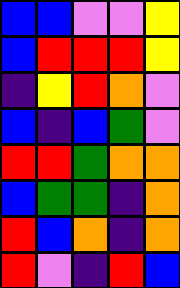[["blue", "blue", "violet", "violet", "yellow"], ["blue", "red", "red", "red", "yellow"], ["indigo", "yellow", "red", "orange", "violet"], ["blue", "indigo", "blue", "green", "violet"], ["red", "red", "green", "orange", "orange"], ["blue", "green", "green", "indigo", "orange"], ["red", "blue", "orange", "indigo", "orange"], ["red", "violet", "indigo", "red", "blue"]]